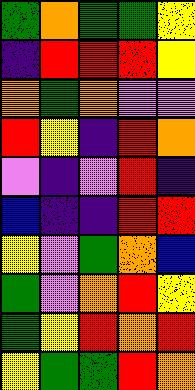[["green", "orange", "green", "green", "yellow"], ["indigo", "red", "red", "red", "yellow"], ["orange", "green", "orange", "violet", "violet"], ["red", "yellow", "indigo", "red", "orange"], ["violet", "indigo", "violet", "red", "indigo"], ["blue", "indigo", "indigo", "red", "red"], ["yellow", "violet", "green", "orange", "blue"], ["green", "violet", "orange", "red", "yellow"], ["green", "yellow", "red", "orange", "red"], ["yellow", "green", "green", "red", "orange"]]